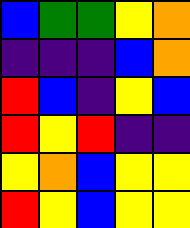[["blue", "green", "green", "yellow", "orange"], ["indigo", "indigo", "indigo", "blue", "orange"], ["red", "blue", "indigo", "yellow", "blue"], ["red", "yellow", "red", "indigo", "indigo"], ["yellow", "orange", "blue", "yellow", "yellow"], ["red", "yellow", "blue", "yellow", "yellow"]]